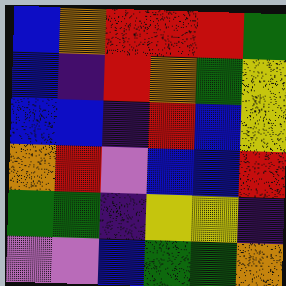[["blue", "orange", "red", "red", "red", "green"], ["blue", "indigo", "red", "orange", "green", "yellow"], ["blue", "blue", "indigo", "red", "blue", "yellow"], ["orange", "red", "violet", "blue", "blue", "red"], ["green", "green", "indigo", "yellow", "yellow", "indigo"], ["violet", "violet", "blue", "green", "green", "orange"]]